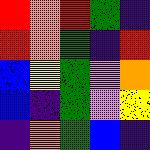[["red", "orange", "red", "green", "indigo"], ["red", "orange", "green", "indigo", "red"], ["blue", "yellow", "green", "violet", "orange"], ["blue", "indigo", "green", "violet", "yellow"], ["indigo", "orange", "green", "blue", "indigo"]]